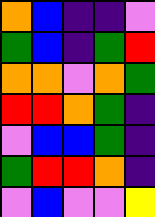[["orange", "blue", "indigo", "indigo", "violet"], ["green", "blue", "indigo", "green", "red"], ["orange", "orange", "violet", "orange", "green"], ["red", "red", "orange", "green", "indigo"], ["violet", "blue", "blue", "green", "indigo"], ["green", "red", "red", "orange", "indigo"], ["violet", "blue", "violet", "violet", "yellow"]]